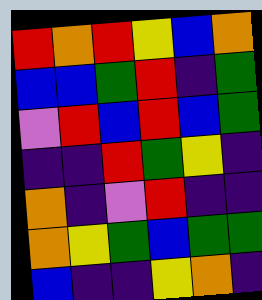[["red", "orange", "red", "yellow", "blue", "orange"], ["blue", "blue", "green", "red", "indigo", "green"], ["violet", "red", "blue", "red", "blue", "green"], ["indigo", "indigo", "red", "green", "yellow", "indigo"], ["orange", "indigo", "violet", "red", "indigo", "indigo"], ["orange", "yellow", "green", "blue", "green", "green"], ["blue", "indigo", "indigo", "yellow", "orange", "indigo"]]